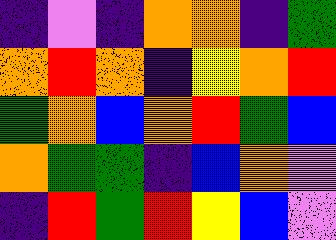[["indigo", "violet", "indigo", "orange", "orange", "indigo", "green"], ["orange", "red", "orange", "indigo", "yellow", "orange", "red"], ["green", "orange", "blue", "orange", "red", "green", "blue"], ["orange", "green", "green", "indigo", "blue", "orange", "violet"], ["indigo", "red", "green", "red", "yellow", "blue", "violet"]]